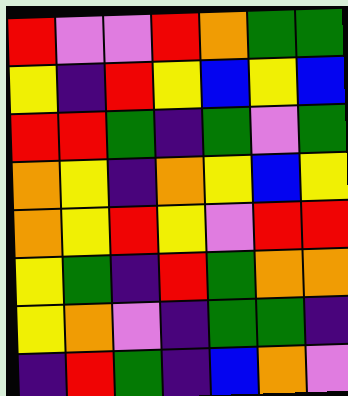[["red", "violet", "violet", "red", "orange", "green", "green"], ["yellow", "indigo", "red", "yellow", "blue", "yellow", "blue"], ["red", "red", "green", "indigo", "green", "violet", "green"], ["orange", "yellow", "indigo", "orange", "yellow", "blue", "yellow"], ["orange", "yellow", "red", "yellow", "violet", "red", "red"], ["yellow", "green", "indigo", "red", "green", "orange", "orange"], ["yellow", "orange", "violet", "indigo", "green", "green", "indigo"], ["indigo", "red", "green", "indigo", "blue", "orange", "violet"]]